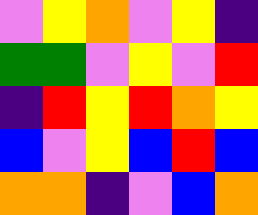[["violet", "yellow", "orange", "violet", "yellow", "indigo"], ["green", "green", "violet", "yellow", "violet", "red"], ["indigo", "red", "yellow", "red", "orange", "yellow"], ["blue", "violet", "yellow", "blue", "red", "blue"], ["orange", "orange", "indigo", "violet", "blue", "orange"]]